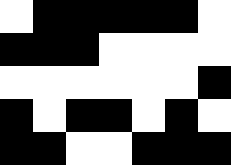[["white", "black", "black", "black", "black", "black", "white"], ["black", "black", "black", "white", "white", "white", "white"], ["white", "white", "white", "white", "white", "white", "black"], ["black", "white", "black", "black", "white", "black", "white"], ["black", "black", "white", "white", "black", "black", "black"]]